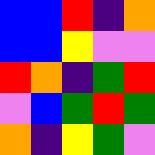[["blue", "blue", "red", "indigo", "orange"], ["blue", "blue", "yellow", "violet", "violet"], ["red", "orange", "indigo", "green", "red"], ["violet", "blue", "green", "red", "green"], ["orange", "indigo", "yellow", "green", "violet"]]